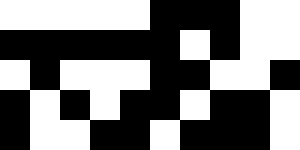[["white", "white", "white", "white", "white", "black", "black", "black", "white", "white"], ["black", "black", "black", "black", "black", "black", "white", "black", "white", "white"], ["white", "black", "white", "white", "white", "black", "black", "white", "white", "black"], ["black", "white", "black", "white", "black", "black", "white", "black", "black", "white"], ["black", "white", "white", "black", "black", "white", "black", "black", "black", "white"]]